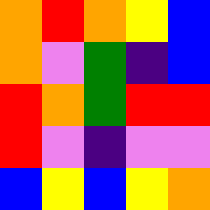[["orange", "red", "orange", "yellow", "blue"], ["orange", "violet", "green", "indigo", "blue"], ["red", "orange", "green", "red", "red"], ["red", "violet", "indigo", "violet", "violet"], ["blue", "yellow", "blue", "yellow", "orange"]]